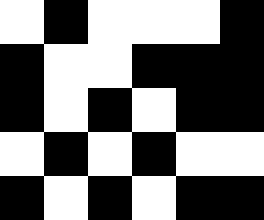[["white", "black", "white", "white", "white", "black"], ["black", "white", "white", "black", "black", "black"], ["black", "white", "black", "white", "black", "black"], ["white", "black", "white", "black", "white", "white"], ["black", "white", "black", "white", "black", "black"]]